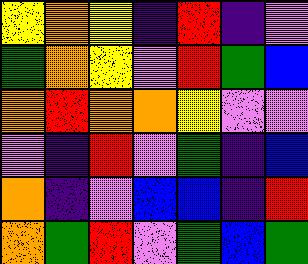[["yellow", "orange", "yellow", "indigo", "red", "indigo", "violet"], ["green", "orange", "yellow", "violet", "red", "green", "blue"], ["orange", "red", "orange", "orange", "yellow", "violet", "violet"], ["violet", "indigo", "red", "violet", "green", "indigo", "blue"], ["orange", "indigo", "violet", "blue", "blue", "indigo", "red"], ["orange", "green", "red", "violet", "green", "blue", "green"]]